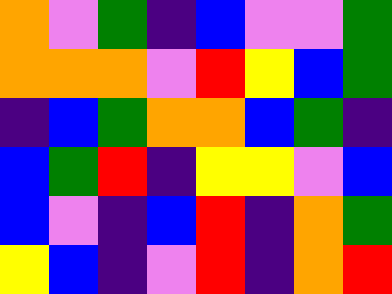[["orange", "violet", "green", "indigo", "blue", "violet", "violet", "green"], ["orange", "orange", "orange", "violet", "red", "yellow", "blue", "green"], ["indigo", "blue", "green", "orange", "orange", "blue", "green", "indigo"], ["blue", "green", "red", "indigo", "yellow", "yellow", "violet", "blue"], ["blue", "violet", "indigo", "blue", "red", "indigo", "orange", "green"], ["yellow", "blue", "indigo", "violet", "red", "indigo", "orange", "red"]]